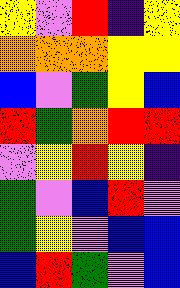[["yellow", "violet", "red", "indigo", "yellow"], ["orange", "orange", "orange", "yellow", "yellow"], ["blue", "violet", "green", "yellow", "blue"], ["red", "green", "orange", "red", "red"], ["violet", "yellow", "red", "yellow", "indigo"], ["green", "violet", "blue", "red", "violet"], ["green", "yellow", "violet", "blue", "blue"], ["blue", "red", "green", "violet", "blue"]]